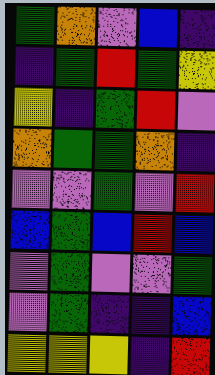[["green", "orange", "violet", "blue", "indigo"], ["indigo", "green", "red", "green", "yellow"], ["yellow", "indigo", "green", "red", "violet"], ["orange", "green", "green", "orange", "indigo"], ["violet", "violet", "green", "violet", "red"], ["blue", "green", "blue", "red", "blue"], ["violet", "green", "violet", "violet", "green"], ["violet", "green", "indigo", "indigo", "blue"], ["yellow", "yellow", "yellow", "indigo", "red"]]